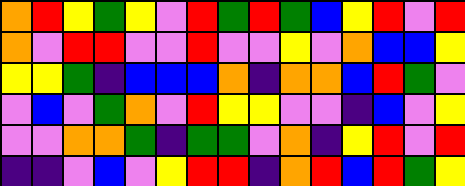[["orange", "red", "yellow", "green", "yellow", "violet", "red", "green", "red", "green", "blue", "yellow", "red", "violet", "red"], ["orange", "violet", "red", "red", "violet", "violet", "red", "violet", "violet", "yellow", "violet", "orange", "blue", "blue", "yellow"], ["yellow", "yellow", "green", "indigo", "blue", "blue", "blue", "orange", "indigo", "orange", "orange", "blue", "red", "green", "violet"], ["violet", "blue", "violet", "green", "orange", "violet", "red", "yellow", "yellow", "violet", "violet", "indigo", "blue", "violet", "yellow"], ["violet", "violet", "orange", "orange", "green", "indigo", "green", "green", "violet", "orange", "indigo", "yellow", "red", "violet", "red"], ["indigo", "indigo", "violet", "blue", "violet", "yellow", "red", "red", "indigo", "orange", "red", "blue", "red", "green", "yellow"]]